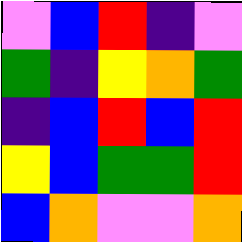[["violet", "blue", "red", "indigo", "violet"], ["green", "indigo", "yellow", "orange", "green"], ["indigo", "blue", "red", "blue", "red"], ["yellow", "blue", "green", "green", "red"], ["blue", "orange", "violet", "violet", "orange"]]